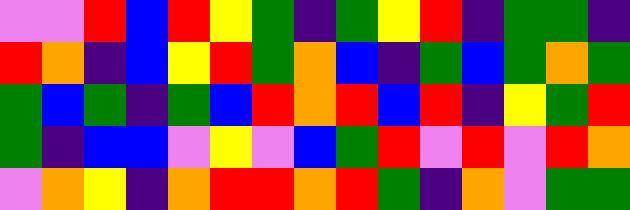[["violet", "violet", "red", "blue", "red", "yellow", "green", "indigo", "green", "yellow", "red", "indigo", "green", "green", "indigo"], ["red", "orange", "indigo", "blue", "yellow", "red", "green", "orange", "blue", "indigo", "green", "blue", "green", "orange", "green"], ["green", "blue", "green", "indigo", "green", "blue", "red", "orange", "red", "blue", "red", "indigo", "yellow", "green", "red"], ["green", "indigo", "blue", "blue", "violet", "yellow", "violet", "blue", "green", "red", "violet", "red", "violet", "red", "orange"], ["violet", "orange", "yellow", "indigo", "orange", "red", "red", "orange", "red", "green", "indigo", "orange", "violet", "green", "green"]]